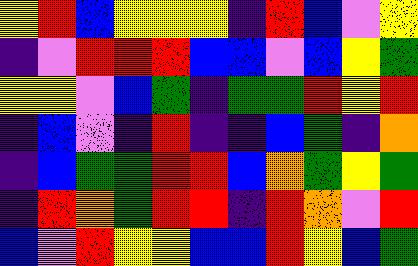[["yellow", "red", "blue", "yellow", "yellow", "yellow", "indigo", "red", "blue", "violet", "yellow"], ["indigo", "violet", "red", "red", "red", "blue", "blue", "violet", "blue", "yellow", "green"], ["yellow", "yellow", "violet", "blue", "green", "indigo", "green", "green", "red", "yellow", "red"], ["indigo", "blue", "violet", "indigo", "red", "indigo", "indigo", "blue", "green", "indigo", "orange"], ["indigo", "blue", "green", "green", "red", "red", "blue", "orange", "green", "yellow", "green"], ["indigo", "red", "orange", "green", "red", "red", "indigo", "red", "orange", "violet", "red"], ["blue", "violet", "red", "yellow", "yellow", "blue", "blue", "red", "yellow", "blue", "green"]]